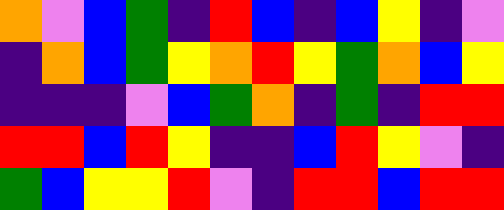[["orange", "violet", "blue", "green", "indigo", "red", "blue", "indigo", "blue", "yellow", "indigo", "violet"], ["indigo", "orange", "blue", "green", "yellow", "orange", "red", "yellow", "green", "orange", "blue", "yellow"], ["indigo", "indigo", "indigo", "violet", "blue", "green", "orange", "indigo", "green", "indigo", "red", "red"], ["red", "red", "blue", "red", "yellow", "indigo", "indigo", "blue", "red", "yellow", "violet", "indigo"], ["green", "blue", "yellow", "yellow", "red", "violet", "indigo", "red", "red", "blue", "red", "red"]]